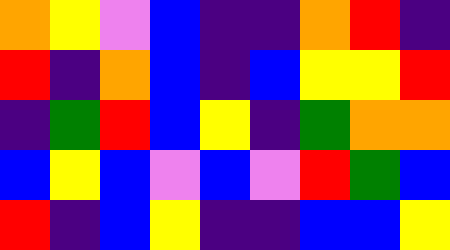[["orange", "yellow", "violet", "blue", "indigo", "indigo", "orange", "red", "indigo"], ["red", "indigo", "orange", "blue", "indigo", "blue", "yellow", "yellow", "red"], ["indigo", "green", "red", "blue", "yellow", "indigo", "green", "orange", "orange"], ["blue", "yellow", "blue", "violet", "blue", "violet", "red", "green", "blue"], ["red", "indigo", "blue", "yellow", "indigo", "indigo", "blue", "blue", "yellow"]]